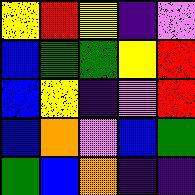[["yellow", "red", "yellow", "indigo", "violet"], ["blue", "green", "green", "yellow", "red"], ["blue", "yellow", "indigo", "violet", "red"], ["blue", "orange", "violet", "blue", "green"], ["green", "blue", "orange", "indigo", "indigo"]]